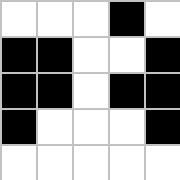[["white", "white", "white", "black", "white"], ["black", "black", "white", "white", "black"], ["black", "black", "white", "black", "black"], ["black", "white", "white", "white", "black"], ["white", "white", "white", "white", "white"]]